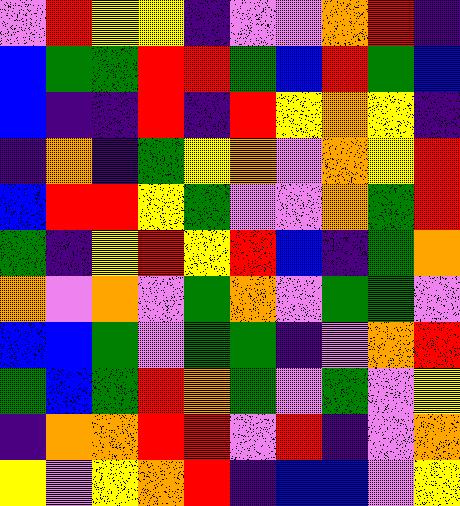[["violet", "red", "yellow", "yellow", "indigo", "violet", "violet", "orange", "red", "indigo"], ["blue", "green", "green", "red", "red", "green", "blue", "red", "green", "blue"], ["blue", "indigo", "indigo", "red", "indigo", "red", "yellow", "orange", "yellow", "indigo"], ["indigo", "orange", "indigo", "green", "yellow", "orange", "violet", "orange", "yellow", "red"], ["blue", "red", "red", "yellow", "green", "violet", "violet", "orange", "green", "red"], ["green", "indigo", "yellow", "red", "yellow", "red", "blue", "indigo", "green", "orange"], ["orange", "violet", "orange", "violet", "green", "orange", "violet", "green", "green", "violet"], ["blue", "blue", "green", "violet", "green", "green", "indigo", "violet", "orange", "red"], ["green", "blue", "green", "red", "orange", "green", "violet", "green", "violet", "yellow"], ["indigo", "orange", "orange", "red", "red", "violet", "red", "indigo", "violet", "orange"], ["yellow", "violet", "yellow", "orange", "red", "indigo", "blue", "blue", "violet", "yellow"]]